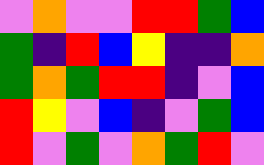[["violet", "orange", "violet", "violet", "red", "red", "green", "blue"], ["green", "indigo", "red", "blue", "yellow", "indigo", "indigo", "orange"], ["green", "orange", "green", "red", "red", "indigo", "violet", "blue"], ["red", "yellow", "violet", "blue", "indigo", "violet", "green", "blue"], ["red", "violet", "green", "violet", "orange", "green", "red", "violet"]]